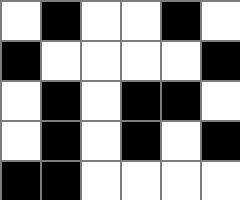[["white", "black", "white", "white", "black", "white"], ["black", "white", "white", "white", "white", "black"], ["white", "black", "white", "black", "black", "white"], ["white", "black", "white", "black", "white", "black"], ["black", "black", "white", "white", "white", "white"]]